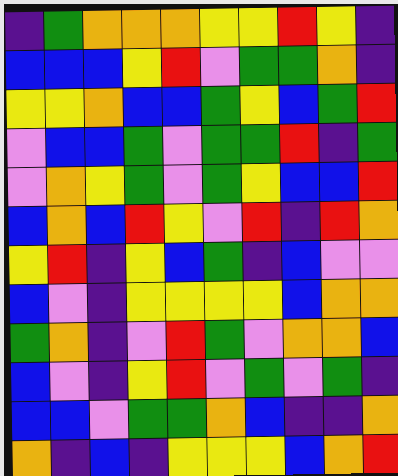[["indigo", "green", "orange", "orange", "orange", "yellow", "yellow", "red", "yellow", "indigo"], ["blue", "blue", "blue", "yellow", "red", "violet", "green", "green", "orange", "indigo"], ["yellow", "yellow", "orange", "blue", "blue", "green", "yellow", "blue", "green", "red"], ["violet", "blue", "blue", "green", "violet", "green", "green", "red", "indigo", "green"], ["violet", "orange", "yellow", "green", "violet", "green", "yellow", "blue", "blue", "red"], ["blue", "orange", "blue", "red", "yellow", "violet", "red", "indigo", "red", "orange"], ["yellow", "red", "indigo", "yellow", "blue", "green", "indigo", "blue", "violet", "violet"], ["blue", "violet", "indigo", "yellow", "yellow", "yellow", "yellow", "blue", "orange", "orange"], ["green", "orange", "indigo", "violet", "red", "green", "violet", "orange", "orange", "blue"], ["blue", "violet", "indigo", "yellow", "red", "violet", "green", "violet", "green", "indigo"], ["blue", "blue", "violet", "green", "green", "orange", "blue", "indigo", "indigo", "orange"], ["orange", "indigo", "blue", "indigo", "yellow", "yellow", "yellow", "blue", "orange", "red"]]